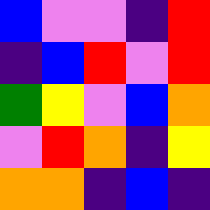[["blue", "violet", "violet", "indigo", "red"], ["indigo", "blue", "red", "violet", "red"], ["green", "yellow", "violet", "blue", "orange"], ["violet", "red", "orange", "indigo", "yellow"], ["orange", "orange", "indigo", "blue", "indigo"]]